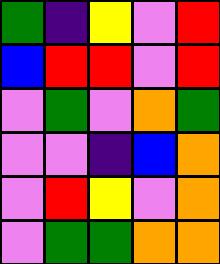[["green", "indigo", "yellow", "violet", "red"], ["blue", "red", "red", "violet", "red"], ["violet", "green", "violet", "orange", "green"], ["violet", "violet", "indigo", "blue", "orange"], ["violet", "red", "yellow", "violet", "orange"], ["violet", "green", "green", "orange", "orange"]]